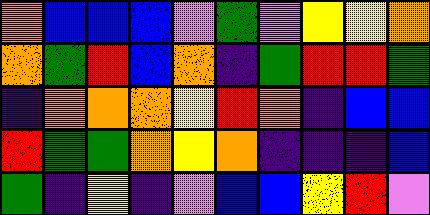[["orange", "blue", "blue", "blue", "violet", "green", "violet", "yellow", "yellow", "orange"], ["orange", "green", "red", "blue", "orange", "indigo", "green", "red", "red", "green"], ["indigo", "orange", "orange", "orange", "yellow", "red", "orange", "indigo", "blue", "blue"], ["red", "green", "green", "orange", "yellow", "orange", "indigo", "indigo", "indigo", "blue"], ["green", "indigo", "yellow", "indigo", "violet", "blue", "blue", "yellow", "red", "violet"]]